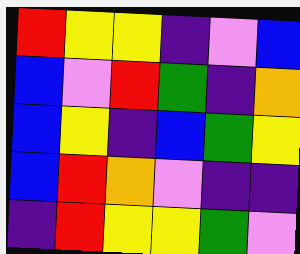[["red", "yellow", "yellow", "indigo", "violet", "blue"], ["blue", "violet", "red", "green", "indigo", "orange"], ["blue", "yellow", "indigo", "blue", "green", "yellow"], ["blue", "red", "orange", "violet", "indigo", "indigo"], ["indigo", "red", "yellow", "yellow", "green", "violet"]]